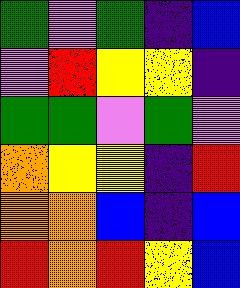[["green", "violet", "green", "indigo", "blue"], ["violet", "red", "yellow", "yellow", "indigo"], ["green", "green", "violet", "green", "violet"], ["orange", "yellow", "yellow", "indigo", "red"], ["orange", "orange", "blue", "indigo", "blue"], ["red", "orange", "red", "yellow", "blue"]]